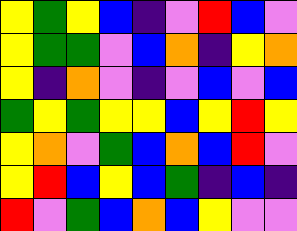[["yellow", "green", "yellow", "blue", "indigo", "violet", "red", "blue", "violet"], ["yellow", "green", "green", "violet", "blue", "orange", "indigo", "yellow", "orange"], ["yellow", "indigo", "orange", "violet", "indigo", "violet", "blue", "violet", "blue"], ["green", "yellow", "green", "yellow", "yellow", "blue", "yellow", "red", "yellow"], ["yellow", "orange", "violet", "green", "blue", "orange", "blue", "red", "violet"], ["yellow", "red", "blue", "yellow", "blue", "green", "indigo", "blue", "indigo"], ["red", "violet", "green", "blue", "orange", "blue", "yellow", "violet", "violet"]]